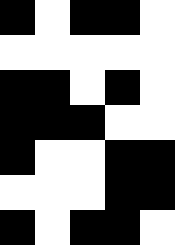[["black", "white", "black", "black", "white"], ["white", "white", "white", "white", "white"], ["black", "black", "white", "black", "white"], ["black", "black", "black", "white", "white"], ["black", "white", "white", "black", "black"], ["white", "white", "white", "black", "black"], ["black", "white", "black", "black", "white"]]